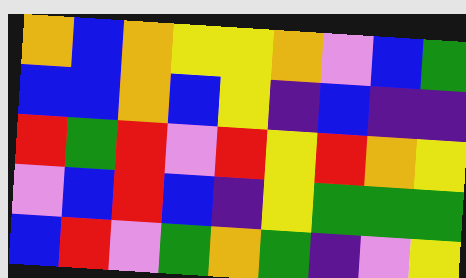[["orange", "blue", "orange", "yellow", "yellow", "orange", "violet", "blue", "green"], ["blue", "blue", "orange", "blue", "yellow", "indigo", "blue", "indigo", "indigo"], ["red", "green", "red", "violet", "red", "yellow", "red", "orange", "yellow"], ["violet", "blue", "red", "blue", "indigo", "yellow", "green", "green", "green"], ["blue", "red", "violet", "green", "orange", "green", "indigo", "violet", "yellow"]]